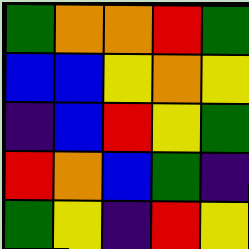[["green", "orange", "orange", "red", "green"], ["blue", "blue", "yellow", "orange", "yellow"], ["indigo", "blue", "red", "yellow", "green"], ["red", "orange", "blue", "green", "indigo"], ["green", "yellow", "indigo", "red", "yellow"]]